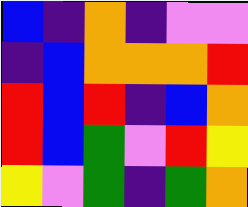[["blue", "indigo", "orange", "indigo", "violet", "violet"], ["indigo", "blue", "orange", "orange", "orange", "red"], ["red", "blue", "red", "indigo", "blue", "orange"], ["red", "blue", "green", "violet", "red", "yellow"], ["yellow", "violet", "green", "indigo", "green", "orange"]]